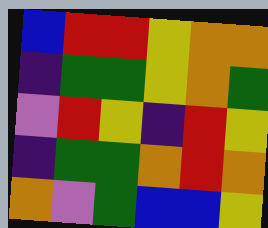[["blue", "red", "red", "yellow", "orange", "orange"], ["indigo", "green", "green", "yellow", "orange", "green"], ["violet", "red", "yellow", "indigo", "red", "yellow"], ["indigo", "green", "green", "orange", "red", "orange"], ["orange", "violet", "green", "blue", "blue", "yellow"]]